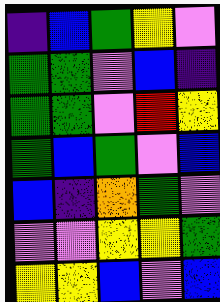[["indigo", "blue", "green", "yellow", "violet"], ["green", "green", "violet", "blue", "indigo"], ["green", "green", "violet", "red", "yellow"], ["green", "blue", "green", "violet", "blue"], ["blue", "indigo", "orange", "green", "violet"], ["violet", "violet", "yellow", "yellow", "green"], ["yellow", "yellow", "blue", "violet", "blue"]]